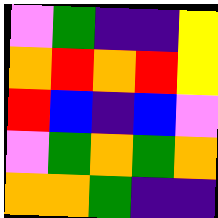[["violet", "green", "indigo", "indigo", "yellow"], ["orange", "red", "orange", "red", "yellow"], ["red", "blue", "indigo", "blue", "violet"], ["violet", "green", "orange", "green", "orange"], ["orange", "orange", "green", "indigo", "indigo"]]